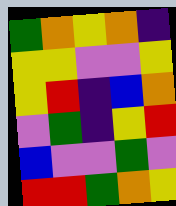[["green", "orange", "yellow", "orange", "indigo"], ["yellow", "yellow", "violet", "violet", "yellow"], ["yellow", "red", "indigo", "blue", "orange"], ["violet", "green", "indigo", "yellow", "red"], ["blue", "violet", "violet", "green", "violet"], ["red", "red", "green", "orange", "yellow"]]